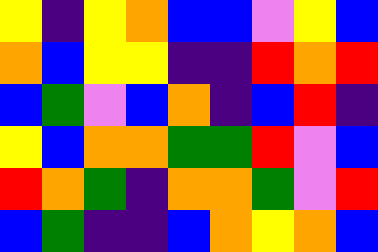[["yellow", "indigo", "yellow", "orange", "blue", "blue", "violet", "yellow", "blue"], ["orange", "blue", "yellow", "yellow", "indigo", "indigo", "red", "orange", "red"], ["blue", "green", "violet", "blue", "orange", "indigo", "blue", "red", "indigo"], ["yellow", "blue", "orange", "orange", "green", "green", "red", "violet", "blue"], ["red", "orange", "green", "indigo", "orange", "orange", "green", "violet", "red"], ["blue", "green", "indigo", "indigo", "blue", "orange", "yellow", "orange", "blue"]]